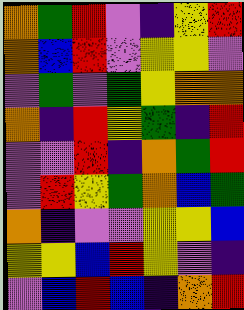[["orange", "green", "red", "violet", "indigo", "yellow", "red"], ["orange", "blue", "red", "violet", "yellow", "yellow", "violet"], ["violet", "green", "violet", "green", "yellow", "orange", "orange"], ["orange", "indigo", "red", "yellow", "green", "indigo", "red"], ["violet", "violet", "red", "indigo", "orange", "green", "red"], ["violet", "red", "yellow", "green", "orange", "blue", "green"], ["orange", "indigo", "violet", "violet", "yellow", "yellow", "blue"], ["yellow", "yellow", "blue", "red", "yellow", "violet", "indigo"], ["violet", "blue", "red", "blue", "indigo", "orange", "red"]]